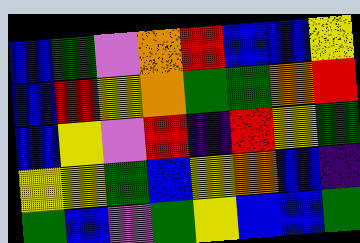[["blue", "green", "violet", "orange", "red", "blue", "blue", "yellow"], ["blue", "red", "yellow", "orange", "green", "green", "orange", "red"], ["blue", "yellow", "violet", "red", "indigo", "red", "yellow", "green"], ["yellow", "yellow", "green", "blue", "yellow", "orange", "blue", "indigo"], ["green", "blue", "violet", "green", "yellow", "blue", "blue", "green"]]